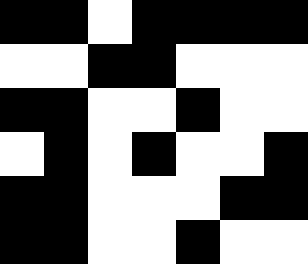[["black", "black", "white", "black", "black", "black", "black"], ["white", "white", "black", "black", "white", "white", "white"], ["black", "black", "white", "white", "black", "white", "white"], ["white", "black", "white", "black", "white", "white", "black"], ["black", "black", "white", "white", "white", "black", "black"], ["black", "black", "white", "white", "black", "white", "white"]]